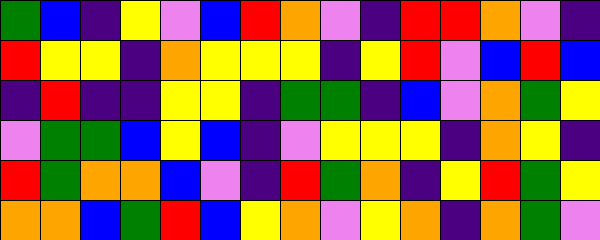[["green", "blue", "indigo", "yellow", "violet", "blue", "red", "orange", "violet", "indigo", "red", "red", "orange", "violet", "indigo"], ["red", "yellow", "yellow", "indigo", "orange", "yellow", "yellow", "yellow", "indigo", "yellow", "red", "violet", "blue", "red", "blue"], ["indigo", "red", "indigo", "indigo", "yellow", "yellow", "indigo", "green", "green", "indigo", "blue", "violet", "orange", "green", "yellow"], ["violet", "green", "green", "blue", "yellow", "blue", "indigo", "violet", "yellow", "yellow", "yellow", "indigo", "orange", "yellow", "indigo"], ["red", "green", "orange", "orange", "blue", "violet", "indigo", "red", "green", "orange", "indigo", "yellow", "red", "green", "yellow"], ["orange", "orange", "blue", "green", "red", "blue", "yellow", "orange", "violet", "yellow", "orange", "indigo", "orange", "green", "violet"]]